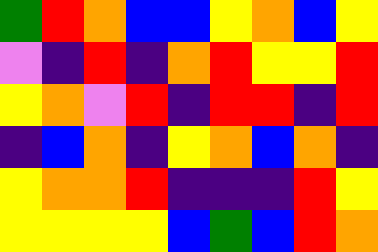[["green", "red", "orange", "blue", "blue", "yellow", "orange", "blue", "yellow"], ["violet", "indigo", "red", "indigo", "orange", "red", "yellow", "yellow", "red"], ["yellow", "orange", "violet", "red", "indigo", "red", "red", "indigo", "red"], ["indigo", "blue", "orange", "indigo", "yellow", "orange", "blue", "orange", "indigo"], ["yellow", "orange", "orange", "red", "indigo", "indigo", "indigo", "red", "yellow"], ["yellow", "yellow", "yellow", "yellow", "blue", "green", "blue", "red", "orange"]]